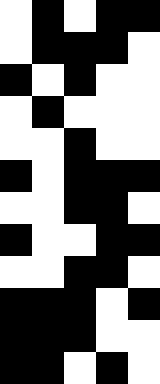[["white", "black", "white", "black", "black"], ["white", "black", "black", "black", "white"], ["black", "white", "black", "white", "white"], ["white", "black", "white", "white", "white"], ["white", "white", "black", "white", "white"], ["black", "white", "black", "black", "black"], ["white", "white", "black", "black", "white"], ["black", "white", "white", "black", "black"], ["white", "white", "black", "black", "white"], ["black", "black", "black", "white", "black"], ["black", "black", "black", "white", "white"], ["black", "black", "white", "black", "white"]]